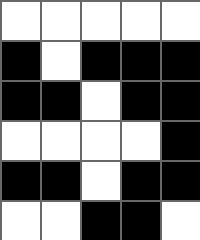[["white", "white", "white", "white", "white"], ["black", "white", "black", "black", "black"], ["black", "black", "white", "black", "black"], ["white", "white", "white", "white", "black"], ["black", "black", "white", "black", "black"], ["white", "white", "black", "black", "white"]]